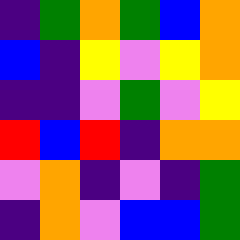[["indigo", "green", "orange", "green", "blue", "orange"], ["blue", "indigo", "yellow", "violet", "yellow", "orange"], ["indigo", "indigo", "violet", "green", "violet", "yellow"], ["red", "blue", "red", "indigo", "orange", "orange"], ["violet", "orange", "indigo", "violet", "indigo", "green"], ["indigo", "orange", "violet", "blue", "blue", "green"]]